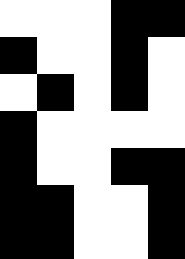[["white", "white", "white", "black", "black"], ["black", "white", "white", "black", "white"], ["white", "black", "white", "black", "white"], ["black", "white", "white", "white", "white"], ["black", "white", "white", "black", "black"], ["black", "black", "white", "white", "black"], ["black", "black", "white", "white", "black"]]